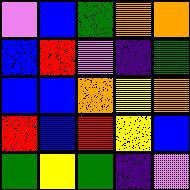[["violet", "blue", "green", "orange", "orange"], ["blue", "red", "violet", "indigo", "green"], ["blue", "blue", "orange", "yellow", "orange"], ["red", "blue", "red", "yellow", "blue"], ["green", "yellow", "green", "indigo", "violet"]]